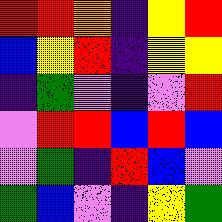[["red", "red", "orange", "indigo", "yellow", "red"], ["blue", "yellow", "red", "indigo", "yellow", "yellow"], ["indigo", "green", "violet", "indigo", "violet", "red"], ["violet", "red", "red", "blue", "red", "blue"], ["violet", "green", "indigo", "red", "blue", "violet"], ["green", "blue", "violet", "indigo", "yellow", "green"]]